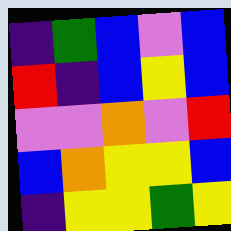[["indigo", "green", "blue", "violet", "blue"], ["red", "indigo", "blue", "yellow", "blue"], ["violet", "violet", "orange", "violet", "red"], ["blue", "orange", "yellow", "yellow", "blue"], ["indigo", "yellow", "yellow", "green", "yellow"]]